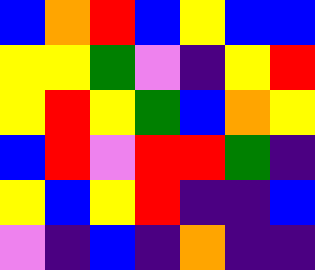[["blue", "orange", "red", "blue", "yellow", "blue", "blue"], ["yellow", "yellow", "green", "violet", "indigo", "yellow", "red"], ["yellow", "red", "yellow", "green", "blue", "orange", "yellow"], ["blue", "red", "violet", "red", "red", "green", "indigo"], ["yellow", "blue", "yellow", "red", "indigo", "indigo", "blue"], ["violet", "indigo", "blue", "indigo", "orange", "indigo", "indigo"]]